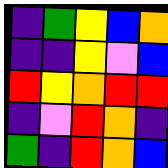[["indigo", "green", "yellow", "blue", "orange"], ["indigo", "indigo", "yellow", "violet", "blue"], ["red", "yellow", "orange", "red", "red"], ["indigo", "violet", "red", "orange", "indigo"], ["green", "indigo", "red", "orange", "blue"]]